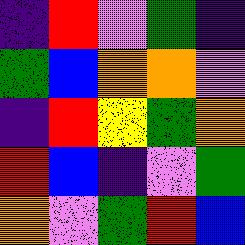[["indigo", "red", "violet", "green", "indigo"], ["green", "blue", "orange", "orange", "violet"], ["indigo", "red", "yellow", "green", "orange"], ["red", "blue", "indigo", "violet", "green"], ["orange", "violet", "green", "red", "blue"]]